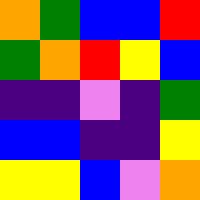[["orange", "green", "blue", "blue", "red"], ["green", "orange", "red", "yellow", "blue"], ["indigo", "indigo", "violet", "indigo", "green"], ["blue", "blue", "indigo", "indigo", "yellow"], ["yellow", "yellow", "blue", "violet", "orange"]]